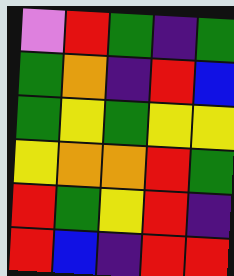[["violet", "red", "green", "indigo", "green"], ["green", "orange", "indigo", "red", "blue"], ["green", "yellow", "green", "yellow", "yellow"], ["yellow", "orange", "orange", "red", "green"], ["red", "green", "yellow", "red", "indigo"], ["red", "blue", "indigo", "red", "red"]]